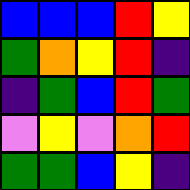[["blue", "blue", "blue", "red", "yellow"], ["green", "orange", "yellow", "red", "indigo"], ["indigo", "green", "blue", "red", "green"], ["violet", "yellow", "violet", "orange", "red"], ["green", "green", "blue", "yellow", "indigo"]]